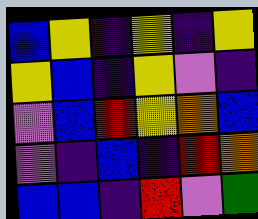[["blue", "yellow", "indigo", "yellow", "indigo", "yellow"], ["yellow", "blue", "indigo", "yellow", "violet", "indigo"], ["violet", "blue", "red", "yellow", "orange", "blue"], ["violet", "indigo", "blue", "indigo", "red", "orange"], ["blue", "blue", "indigo", "red", "violet", "green"]]